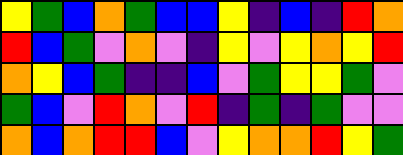[["yellow", "green", "blue", "orange", "green", "blue", "blue", "yellow", "indigo", "blue", "indigo", "red", "orange"], ["red", "blue", "green", "violet", "orange", "violet", "indigo", "yellow", "violet", "yellow", "orange", "yellow", "red"], ["orange", "yellow", "blue", "green", "indigo", "indigo", "blue", "violet", "green", "yellow", "yellow", "green", "violet"], ["green", "blue", "violet", "red", "orange", "violet", "red", "indigo", "green", "indigo", "green", "violet", "violet"], ["orange", "blue", "orange", "red", "red", "blue", "violet", "yellow", "orange", "orange", "red", "yellow", "green"]]